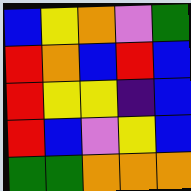[["blue", "yellow", "orange", "violet", "green"], ["red", "orange", "blue", "red", "blue"], ["red", "yellow", "yellow", "indigo", "blue"], ["red", "blue", "violet", "yellow", "blue"], ["green", "green", "orange", "orange", "orange"]]